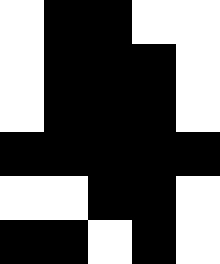[["white", "black", "black", "white", "white"], ["white", "black", "black", "black", "white"], ["white", "black", "black", "black", "white"], ["black", "black", "black", "black", "black"], ["white", "white", "black", "black", "white"], ["black", "black", "white", "black", "white"]]